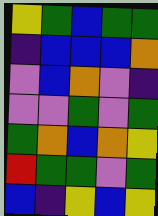[["yellow", "green", "blue", "green", "green"], ["indigo", "blue", "blue", "blue", "orange"], ["violet", "blue", "orange", "violet", "indigo"], ["violet", "violet", "green", "violet", "green"], ["green", "orange", "blue", "orange", "yellow"], ["red", "green", "green", "violet", "green"], ["blue", "indigo", "yellow", "blue", "yellow"]]